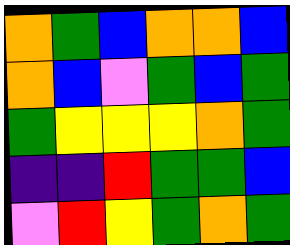[["orange", "green", "blue", "orange", "orange", "blue"], ["orange", "blue", "violet", "green", "blue", "green"], ["green", "yellow", "yellow", "yellow", "orange", "green"], ["indigo", "indigo", "red", "green", "green", "blue"], ["violet", "red", "yellow", "green", "orange", "green"]]